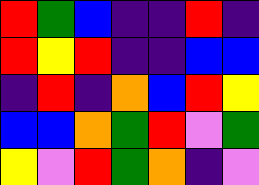[["red", "green", "blue", "indigo", "indigo", "red", "indigo"], ["red", "yellow", "red", "indigo", "indigo", "blue", "blue"], ["indigo", "red", "indigo", "orange", "blue", "red", "yellow"], ["blue", "blue", "orange", "green", "red", "violet", "green"], ["yellow", "violet", "red", "green", "orange", "indigo", "violet"]]